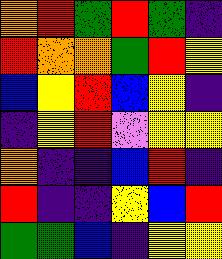[["orange", "red", "green", "red", "green", "indigo"], ["red", "orange", "orange", "green", "red", "yellow"], ["blue", "yellow", "red", "blue", "yellow", "indigo"], ["indigo", "yellow", "red", "violet", "yellow", "yellow"], ["orange", "indigo", "indigo", "blue", "red", "indigo"], ["red", "indigo", "indigo", "yellow", "blue", "red"], ["green", "green", "blue", "indigo", "yellow", "yellow"]]